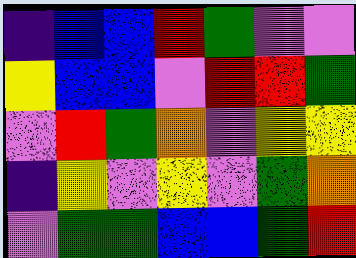[["indigo", "blue", "blue", "red", "green", "violet", "violet"], ["yellow", "blue", "blue", "violet", "red", "red", "green"], ["violet", "red", "green", "orange", "violet", "yellow", "yellow"], ["indigo", "yellow", "violet", "yellow", "violet", "green", "orange"], ["violet", "green", "green", "blue", "blue", "green", "red"]]